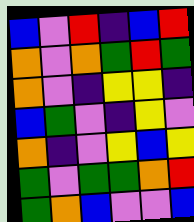[["blue", "violet", "red", "indigo", "blue", "red"], ["orange", "violet", "orange", "green", "red", "green"], ["orange", "violet", "indigo", "yellow", "yellow", "indigo"], ["blue", "green", "violet", "indigo", "yellow", "violet"], ["orange", "indigo", "violet", "yellow", "blue", "yellow"], ["green", "violet", "green", "green", "orange", "red"], ["green", "orange", "blue", "violet", "violet", "blue"]]